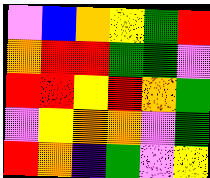[["violet", "blue", "orange", "yellow", "green", "red"], ["orange", "red", "red", "green", "green", "violet"], ["red", "red", "yellow", "red", "orange", "green"], ["violet", "yellow", "orange", "orange", "violet", "green"], ["red", "orange", "indigo", "green", "violet", "yellow"]]